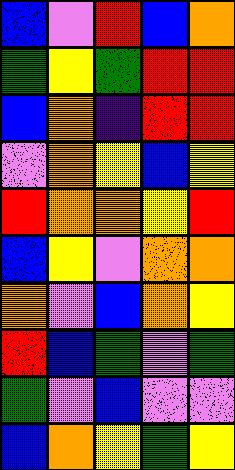[["blue", "violet", "red", "blue", "orange"], ["green", "yellow", "green", "red", "red"], ["blue", "orange", "indigo", "red", "red"], ["violet", "orange", "yellow", "blue", "yellow"], ["red", "orange", "orange", "yellow", "red"], ["blue", "yellow", "violet", "orange", "orange"], ["orange", "violet", "blue", "orange", "yellow"], ["red", "blue", "green", "violet", "green"], ["green", "violet", "blue", "violet", "violet"], ["blue", "orange", "yellow", "green", "yellow"]]